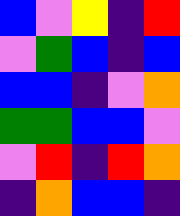[["blue", "violet", "yellow", "indigo", "red"], ["violet", "green", "blue", "indigo", "blue"], ["blue", "blue", "indigo", "violet", "orange"], ["green", "green", "blue", "blue", "violet"], ["violet", "red", "indigo", "red", "orange"], ["indigo", "orange", "blue", "blue", "indigo"]]